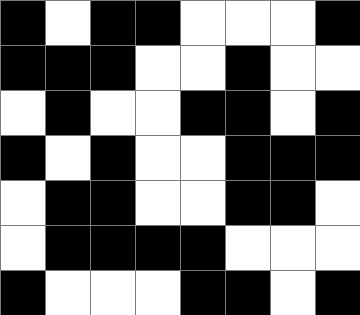[["black", "white", "black", "black", "white", "white", "white", "black"], ["black", "black", "black", "white", "white", "black", "white", "white"], ["white", "black", "white", "white", "black", "black", "white", "black"], ["black", "white", "black", "white", "white", "black", "black", "black"], ["white", "black", "black", "white", "white", "black", "black", "white"], ["white", "black", "black", "black", "black", "white", "white", "white"], ["black", "white", "white", "white", "black", "black", "white", "black"]]